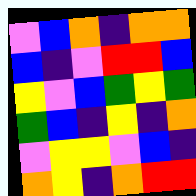[["violet", "blue", "orange", "indigo", "orange", "orange"], ["blue", "indigo", "violet", "red", "red", "blue"], ["yellow", "violet", "blue", "green", "yellow", "green"], ["green", "blue", "indigo", "yellow", "indigo", "orange"], ["violet", "yellow", "yellow", "violet", "blue", "indigo"], ["orange", "yellow", "indigo", "orange", "red", "red"]]